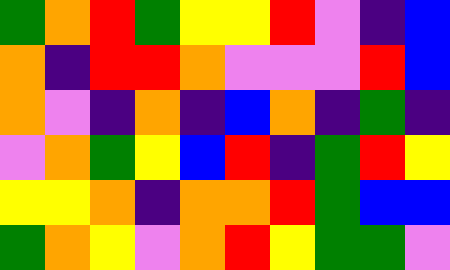[["green", "orange", "red", "green", "yellow", "yellow", "red", "violet", "indigo", "blue"], ["orange", "indigo", "red", "red", "orange", "violet", "violet", "violet", "red", "blue"], ["orange", "violet", "indigo", "orange", "indigo", "blue", "orange", "indigo", "green", "indigo"], ["violet", "orange", "green", "yellow", "blue", "red", "indigo", "green", "red", "yellow"], ["yellow", "yellow", "orange", "indigo", "orange", "orange", "red", "green", "blue", "blue"], ["green", "orange", "yellow", "violet", "orange", "red", "yellow", "green", "green", "violet"]]